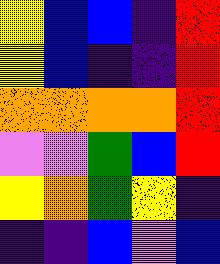[["yellow", "blue", "blue", "indigo", "red"], ["yellow", "blue", "indigo", "indigo", "red"], ["orange", "orange", "orange", "orange", "red"], ["violet", "violet", "green", "blue", "red"], ["yellow", "orange", "green", "yellow", "indigo"], ["indigo", "indigo", "blue", "violet", "blue"]]